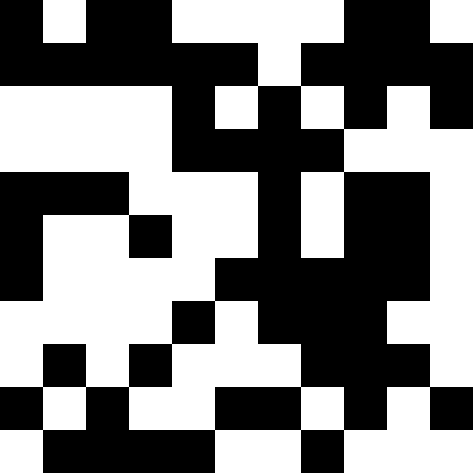[["black", "white", "black", "black", "white", "white", "white", "white", "black", "black", "white"], ["black", "black", "black", "black", "black", "black", "white", "black", "black", "black", "black"], ["white", "white", "white", "white", "black", "white", "black", "white", "black", "white", "black"], ["white", "white", "white", "white", "black", "black", "black", "black", "white", "white", "white"], ["black", "black", "black", "white", "white", "white", "black", "white", "black", "black", "white"], ["black", "white", "white", "black", "white", "white", "black", "white", "black", "black", "white"], ["black", "white", "white", "white", "white", "black", "black", "black", "black", "black", "white"], ["white", "white", "white", "white", "black", "white", "black", "black", "black", "white", "white"], ["white", "black", "white", "black", "white", "white", "white", "black", "black", "black", "white"], ["black", "white", "black", "white", "white", "black", "black", "white", "black", "white", "black"], ["white", "black", "black", "black", "black", "white", "white", "black", "white", "white", "white"]]